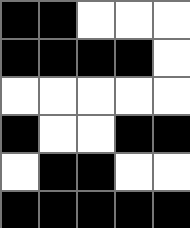[["black", "black", "white", "white", "white"], ["black", "black", "black", "black", "white"], ["white", "white", "white", "white", "white"], ["black", "white", "white", "black", "black"], ["white", "black", "black", "white", "white"], ["black", "black", "black", "black", "black"]]